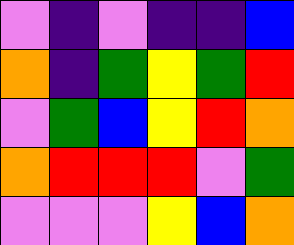[["violet", "indigo", "violet", "indigo", "indigo", "blue"], ["orange", "indigo", "green", "yellow", "green", "red"], ["violet", "green", "blue", "yellow", "red", "orange"], ["orange", "red", "red", "red", "violet", "green"], ["violet", "violet", "violet", "yellow", "blue", "orange"]]